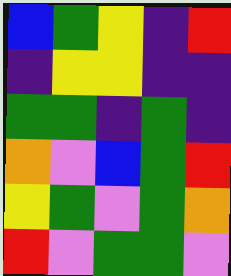[["blue", "green", "yellow", "indigo", "red"], ["indigo", "yellow", "yellow", "indigo", "indigo"], ["green", "green", "indigo", "green", "indigo"], ["orange", "violet", "blue", "green", "red"], ["yellow", "green", "violet", "green", "orange"], ["red", "violet", "green", "green", "violet"]]